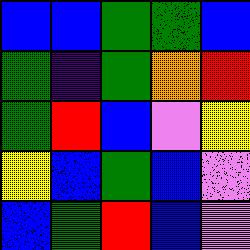[["blue", "blue", "green", "green", "blue"], ["green", "indigo", "green", "orange", "red"], ["green", "red", "blue", "violet", "yellow"], ["yellow", "blue", "green", "blue", "violet"], ["blue", "green", "red", "blue", "violet"]]